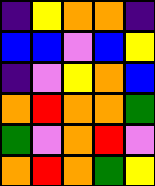[["indigo", "yellow", "orange", "orange", "indigo"], ["blue", "blue", "violet", "blue", "yellow"], ["indigo", "violet", "yellow", "orange", "blue"], ["orange", "red", "orange", "orange", "green"], ["green", "violet", "orange", "red", "violet"], ["orange", "red", "orange", "green", "yellow"]]